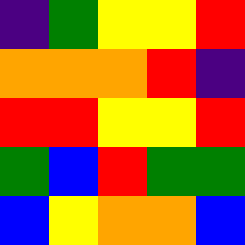[["indigo", "green", "yellow", "yellow", "red"], ["orange", "orange", "orange", "red", "indigo"], ["red", "red", "yellow", "yellow", "red"], ["green", "blue", "red", "green", "green"], ["blue", "yellow", "orange", "orange", "blue"]]